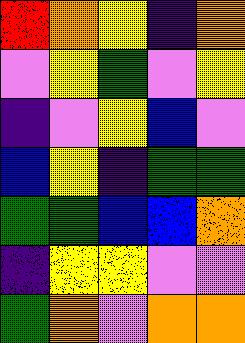[["red", "orange", "yellow", "indigo", "orange"], ["violet", "yellow", "green", "violet", "yellow"], ["indigo", "violet", "yellow", "blue", "violet"], ["blue", "yellow", "indigo", "green", "green"], ["green", "green", "blue", "blue", "orange"], ["indigo", "yellow", "yellow", "violet", "violet"], ["green", "orange", "violet", "orange", "orange"]]